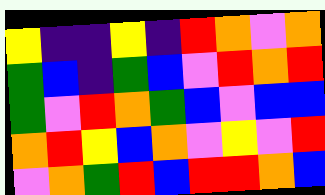[["yellow", "indigo", "indigo", "yellow", "indigo", "red", "orange", "violet", "orange"], ["green", "blue", "indigo", "green", "blue", "violet", "red", "orange", "red"], ["green", "violet", "red", "orange", "green", "blue", "violet", "blue", "blue"], ["orange", "red", "yellow", "blue", "orange", "violet", "yellow", "violet", "red"], ["violet", "orange", "green", "red", "blue", "red", "red", "orange", "blue"]]